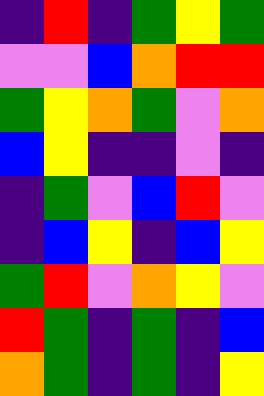[["indigo", "red", "indigo", "green", "yellow", "green"], ["violet", "violet", "blue", "orange", "red", "red"], ["green", "yellow", "orange", "green", "violet", "orange"], ["blue", "yellow", "indigo", "indigo", "violet", "indigo"], ["indigo", "green", "violet", "blue", "red", "violet"], ["indigo", "blue", "yellow", "indigo", "blue", "yellow"], ["green", "red", "violet", "orange", "yellow", "violet"], ["red", "green", "indigo", "green", "indigo", "blue"], ["orange", "green", "indigo", "green", "indigo", "yellow"]]